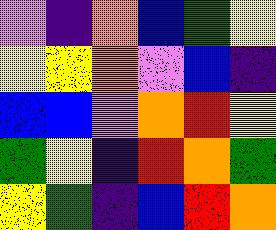[["violet", "indigo", "orange", "blue", "green", "yellow"], ["yellow", "yellow", "orange", "violet", "blue", "indigo"], ["blue", "blue", "violet", "orange", "red", "yellow"], ["green", "yellow", "indigo", "red", "orange", "green"], ["yellow", "green", "indigo", "blue", "red", "orange"]]